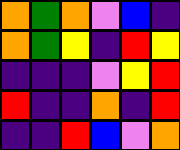[["orange", "green", "orange", "violet", "blue", "indigo"], ["orange", "green", "yellow", "indigo", "red", "yellow"], ["indigo", "indigo", "indigo", "violet", "yellow", "red"], ["red", "indigo", "indigo", "orange", "indigo", "red"], ["indigo", "indigo", "red", "blue", "violet", "orange"]]